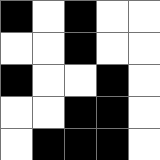[["black", "white", "black", "white", "white"], ["white", "white", "black", "white", "white"], ["black", "white", "white", "black", "white"], ["white", "white", "black", "black", "white"], ["white", "black", "black", "black", "white"]]